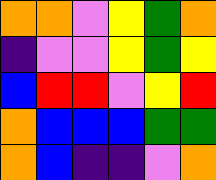[["orange", "orange", "violet", "yellow", "green", "orange"], ["indigo", "violet", "violet", "yellow", "green", "yellow"], ["blue", "red", "red", "violet", "yellow", "red"], ["orange", "blue", "blue", "blue", "green", "green"], ["orange", "blue", "indigo", "indigo", "violet", "orange"]]